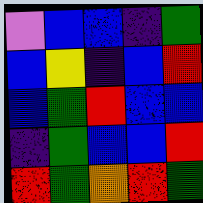[["violet", "blue", "blue", "indigo", "green"], ["blue", "yellow", "indigo", "blue", "red"], ["blue", "green", "red", "blue", "blue"], ["indigo", "green", "blue", "blue", "red"], ["red", "green", "orange", "red", "green"]]